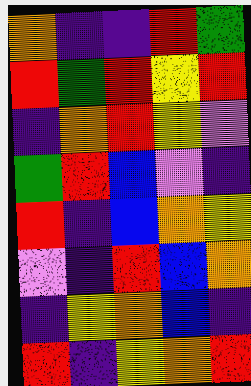[["orange", "indigo", "indigo", "red", "green"], ["red", "green", "red", "yellow", "red"], ["indigo", "orange", "red", "yellow", "violet"], ["green", "red", "blue", "violet", "indigo"], ["red", "indigo", "blue", "orange", "yellow"], ["violet", "indigo", "red", "blue", "orange"], ["indigo", "yellow", "orange", "blue", "indigo"], ["red", "indigo", "yellow", "orange", "red"]]